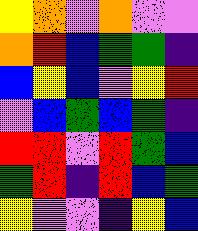[["yellow", "orange", "violet", "orange", "violet", "violet"], ["orange", "red", "blue", "green", "green", "indigo"], ["blue", "yellow", "blue", "violet", "yellow", "red"], ["violet", "blue", "green", "blue", "green", "indigo"], ["red", "red", "violet", "red", "green", "blue"], ["green", "red", "indigo", "red", "blue", "green"], ["yellow", "violet", "violet", "indigo", "yellow", "blue"]]